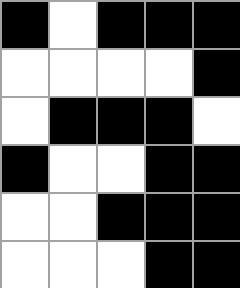[["black", "white", "black", "black", "black"], ["white", "white", "white", "white", "black"], ["white", "black", "black", "black", "white"], ["black", "white", "white", "black", "black"], ["white", "white", "black", "black", "black"], ["white", "white", "white", "black", "black"]]